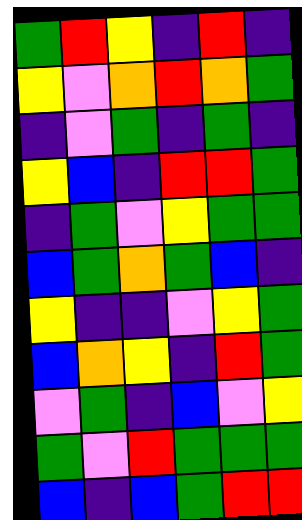[["green", "red", "yellow", "indigo", "red", "indigo"], ["yellow", "violet", "orange", "red", "orange", "green"], ["indigo", "violet", "green", "indigo", "green", "indigo"], ["yellow", "blue", "indigo", "red", "red", "green"], ["indigo", "green", "violet", "yellow", "green", "green"], ["blue", "green", "orange", "green", "blue", "indigo"], ["yellow", "indigo", "indigo", "violet", "yellow", "green"], ["blue", "orange", "yellow", "indigo", "red", "green"], ["violet", "green", "indigo", "blue", "violet", "yellow"], ["green", "violet", "red", "green", "green", "green"], ["blue", "indigo", "blue", "green", "red", "red"]]